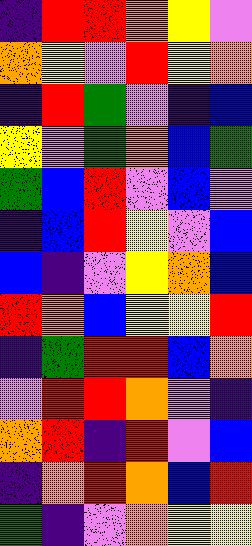[["indigo", "red", "red", "orange", "yellow", "violet"], ["orange", "yellow", "violet", "red", "yellow", "orange"], ["indigo", "red", "green", "violet", "indigo", "blue"], ["yellow", "violet", "green", "orange", "blue", "green"], ["green", "blue", "red", "violet", "blue", "violet"], ["indigo", "blue", "red", "yellow", "violet", "blue"], ["blue", "indigo", "violet", "yellow", "orange", "blue"], ["red", "orange", "blue", "yellow", "yellow", "red"], ["indigo", "green", "red", "red", "blue", "orange"], ["violet", "red", "red", "orange", "violet", "indigo"], ["orange", "red", "indigo", "red", "violet", "blue"], ["indigo", "orange", "red", "orange", "blue", "red"], ["green", "indigo", "violet", "orange", "yellow", "yellow"]]